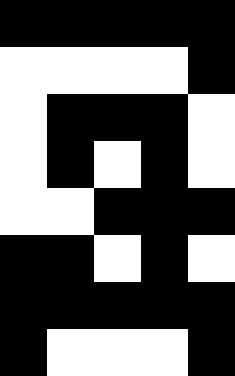[["black", "black", "black", "black", "black"], ["white", "white", "white", "white", "black"], ["white", "black", "black", "black", "white"], ["white", "black", "white", "black", "white"], ["white", "white", "black", "black", "black"], ["black", "black", "white", "black", "white"], ["black", "black", "black", "black", "black"], ["black", "white", "white", "white", "black"]]